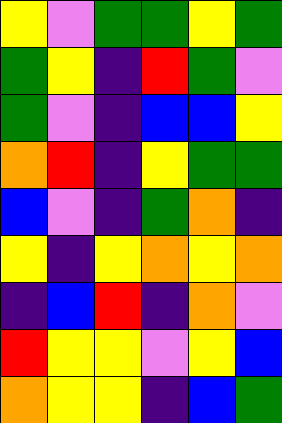[["yellow", "violet", "green", "green", "yellow", "green"], ["green", "yellow", "indigo", "red", "green", "violet"], ["green", "violet", "indigo", "blue", "blue", "yellow"], ["orange", "red", "indigo", "yellow", "green", "green"], ["blue", "violet", "indigo", "green", "orange", "indigo"], ["yellow", "indigo", "yellow", "orange", "yellow", "orange"], ["indigo", "blue", "red", "indigo", "orange", "violet"], ["red", "yellow", "yellow", "violet", "yellow", "blue"], ["orange", "yellow", "yellow", "indigo", "blue", "green"]]